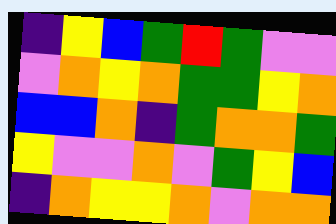[["indigo", "yellow", "blue", "green", "red", "green", "violet", "violet"], ["violet", "orange", "yellow", "orange", "green", "green", "yellow", "orange"], ["blue", "blue", "orange", "indigo", "green", "orange", "orange", "green"], ["yellow", "violet", "violet", "orange", "violet", "green", "yellow", "blue"], ["indigo", "orange", "yellow", "yellow", "orange", "violet", "orange", "orange"]]